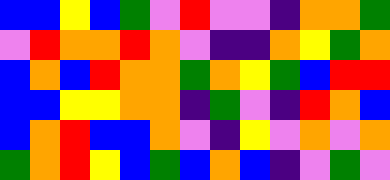[["blue", "blue", "yellow", "blue", "green", "violet", "red", "violet", "violet", "indigo", "orange", "orange", "green"], ["violet", "red", "orange", "orange", "red", "orange", "violet", "indigo", "indigo", "orange", "yellow", "green", "orange"], ["blue", "orange", "blue", "red", "orange", "orange", "green", "orange", "yellow", "green", "blue", "red", "red"], ["blue", "blue", "yellow", "yellow", "orange", "orange", "indigo", "green", "violet", "indigo", "red", "orange", "blue"], ["blue", "orange", "red", "blue", "blue", "orange", "violet", "indigo", "yellow", "violet", "orange", "violet", "orange"], ["green", "orange", "red", "yellow", "blue", "green", "blue", "orange", "blue", "indigo", "violet", "green", "violet"]]